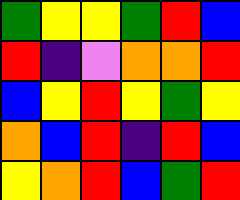[["green", "yellow", "yellow", "green", "red", "blue"], ["red", "indigo", "violet", "orange", "orange", "red"], ["blue", "yellow", "red", "yellow", "green", "yellow"], ["orange", "blue", "red", "indigo", "red", "blue"], ["yellow", "orange", "red", "blue", "green", "red"]]